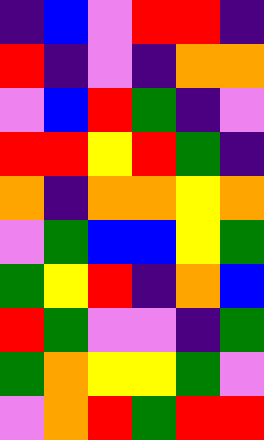[["indigo", "blue", "violet", "red", "red", "indigo"], ["red", "indigo", "violet", "indigo", "orange", "orange"], ["violet", "blue", "red", "green", "indigo", "violet"], ["red", "red", "yellow", "red", "green", "indigo"], ["orange", "indigo", "orange", "orange", "yellow", "orange"], ["violet", "green", "blue", "blue", "yellow", "green"], ["green", "yellow", "red", "indigo", "orange", "blue"], ["red", "green", "violet", "violet", "indigo", "green"], ["green", "orange", "yellow", "yellow", "green", "violet"], ["violet", "orange", "red", "green", "red", "red"]]